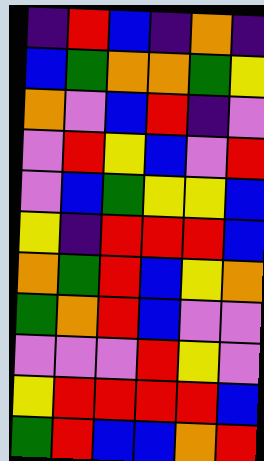[["indigo", "red", "blue", "indigo", "orange", "indigo"], ["blue", "green", "orange", "orange", "green", "yellow"], ["orange", "violet", "blue", "red", "indigo", "violet"], ["violet", "red", "yellow", "blue", "violet", "red"], ["violet", "blue", "green", "yellow", "yellow", "blue"], ["yellow", "indigo", "red", "red", "red", "blue"], ["orange", "green", "red", "blue", "yellow", "orange"], ["green", "orange", "red", "blue", "violet", "violet"], ["violet", "violet", "violet", "red", "yellow", "violet"], ["yellow", "red", "red", "red", "red", "blue"], ["green", "red", "blue", "blue", "orange", "red"]]